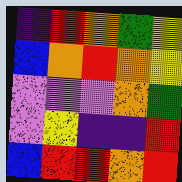[["indigo", "red", "orange", "green", "yellow"], ["blue", "orange", "red", "orange", "yellow"], ["violet", "violet", "violet", "orange", "green"], ["violet", "yellow", "indigo", "indigo", "red"], ["blue", "red", "red", "orange", "red"]]